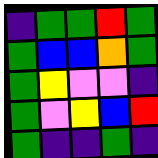[["indigo", "green", "green", "red", "green"], ["green", "blue", "blue", "orange", "green"], ["green", "yellow", "violet", "violet", "indigo"], ["green", "violet", "yellow", "blue", "red"], ["green", "indigo", "indigo", "green", "indigo"]]